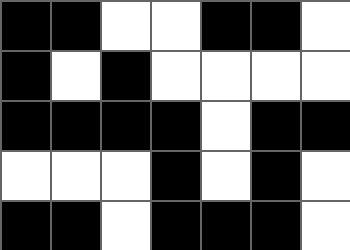[["black", "black", "white", "white", "black", "black", "white"], ["black", "white", "black", "white", "white", "white", "white"], ["black", "black", "black", "black", "white", "black", "black"], ["white", "white", "white", "black", "white", "black", "white"], ["black", "black", "white", "black", "black", "black", "white"]]